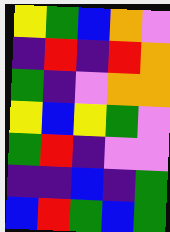[["yellow", "green", "blue", "orange", "violet"], ["indigo", "red", "indigo", "red", "orange"], ["green", "indigo", "violet", "orange", "orange"], ["yellow", "blue", "yellow", "green", "violet"], ["green", "red", "indigo", "violet", "violet"], ["indigo", "indigo", "blue", "indigo", "green"], ["blue", "red", "green", "blue", "green"]]